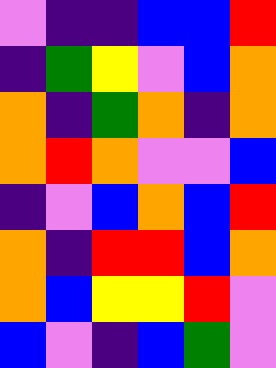[["violet", "indigo", "indigo", "blue", "blue", "red"], ["indigo", "green", "yellow", "violet", "blue", "orange"], ["orange", "indigo", "green", "orange", "indigo", "orange"], ["orange", "red", "orange", "violet", "violet", "blue"], ["indigo", "violet", "blue", "orange", "blue", "red"], ["orange", "indigo", "red", "red", "blue", "orange"], ["orange", "blue", "yellow", "yellow", "red", "violet"], ["blue", "violet", "indigo", "blue", "green", "violet"]]